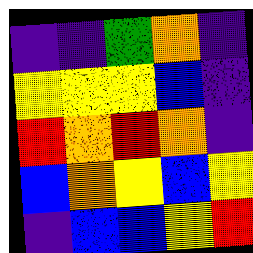[["indigo", "indigo", "green", "orange", "indigo"], ["yellow", "yellow", "yellow", "blue", "indigo"], ["red", "orange", "red", "orange", "indigo"], ["blue", "orange", "yellow", "blue", "yellow"], ["indigo", "blue", "blue", "yellow", "red"]]